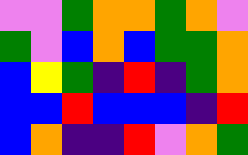[["violet", "violet", "green", "orange", "orange", "green", "orange", "violet"], ["green", "violet", "blue", "orange", "blue", "green", "green", "orange"], ["blue", "yellow", "green", "indigo", "red", "indigo", "green", "orange"], ["blue", "blue", "red", "blue", "blue", "blue", "indigo", "red"], ["blue", "orange", "indigo", "indigo", "red", "violet", "orange", "green"]]